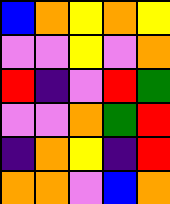[["blue", "orange", "yellow", "orange", "yellow"], ["violet", "violet", "yellow", "violet", "orange"], ["red", "indigo", "violet", "red", "green"], ["violet", "violet", "orange", "green", "red"], ["indigo", "orange", "yellow", "indigo", "red"], ["orange", "orange", "violet", "blue", "orange"]]